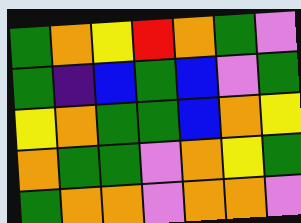[["green", "orange", "yellow", "red", "orange", "green", "violet"], ["green", "indigo", "blue", "green", "blue", "violet", "green"], ["yellow", "orange", "green", "green", "blue", "orange", "yellow"], ["orange", "green", "green", "violet", "orange", "yellow", "green"], ["green", "orange", "orange", "violet", "orange", "orange", "violet"]]